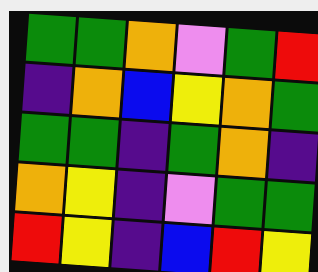[["green", "green", "orange", "violet", "green", "red"], ["indigo", "orange", "blue", "yellow", "orange", "green"], ["green", "green", "indigo", "green", "orange", "indigo"], ["orange", "yellow", "indigo", "violet", "green", "green"], ["red", "yellow", "indigo", "blue", "red", "yellow"]]